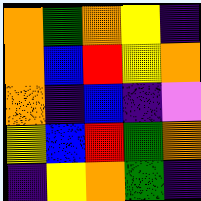[["orange", "green", "orange", "yellow", "indigo"], ["orange", "blue", "red", "yellow", "orange"], ["orange", "indigo", "blue", "indigo", "violet"], ["yellow", "blue", "red", "green", "orange"], ["indigo", "yellow", "orange", "green", "indigo"]]